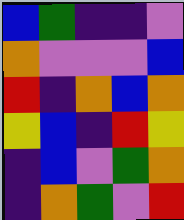[["blue", "green", "indigo", "indigo", "violet"], ["orange", "violet", "violet", "violet", "blue"], ["red", "indigo", "orange", "blue", "orange"], ["yellow", "blue", "indigo", "red", "yellow"], ["indigo", "blue", "violet", "green", "orange"], ["indigo", "orange", "green", "violet", "red"]]